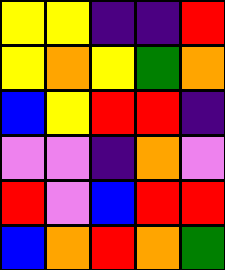[["yellow", "yellow", "indigo", "indigo", "red"], ["yellow", "orange", "yellow", "green", "orange"], ["blue", "yellow", "red", "red", "indigo"], ["violet", "violet", "indigo", "orange", "violet"], ["red", "violet", "blue", "red", "red"], ["blue", "orange", "red", "orange", "green"]]